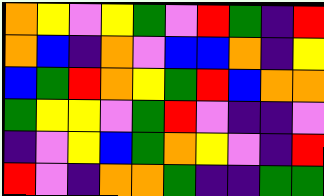[["orange", "yellow", "violet", "yellow", "green", "violet", "red", "green", "indigo", "red"], ["orange", "blue", "indigo", "orange", "violet", "blue", "blue", "orange", "indigo", "yellow"], ["blue", "green", "red", "orange", "yellow", "green", "red", "blue", "orange", "orange"], ["green", "yellow", "yellow", "violet", "green", "red", "violet", "indigo", "indigo", "violet"], ["indigo", "violet", "yellow", "blue", "green", "orange", "yellow", "violet", "indigo", "red"], ["red", "violet", "indigo", "orange", "orange", "green", "indigo", "indigo", "green", "green"]]